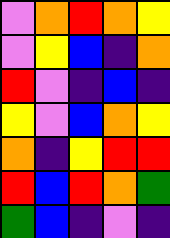[["violet", "orange", "red", "orange", "yellow"], ["violet", "yellow", "blue", "indigo", "orange"], ["red", "violet", "indigo", "blue", "indigo"], ["yellow", "violet", "blue", "orange", "yellow"], ["orange", "indigo", "yellow", "red", "red"], ["red", "blue", "red", "orange", "green"], ["green", "blue", "indigo", "violet", "indigo"]]